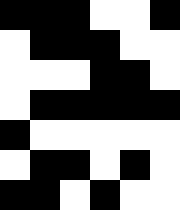[["black", "black", "black", "white", "white", "black"], ["white", "black", "black", "black", "white", "white"], ["white", "white", "white", "black", "black", "white"], ["white", "black", "black", "black", "black", "black"], ["black", "white", "white", "white", "white", "white"], ["white", "black", "black", "white", "black", "white"], ["black", "black", "white", "black", "white", "white"]]